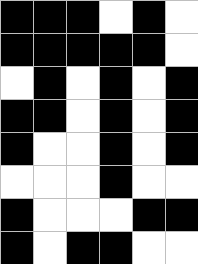[["black", "black", "black", "white", "black", "white"], ["black", "black", "black", "black", "black", "white"], ["white", "black", "white", "black", "white", "black"], ["black", "black", "white", "black", "white", "black"], ["black", "white", "white", "black", "white", "black"], ["white", "white", "white", "black", "white", "white"], ["black", "white", "white", "white", "black", "black"], ["black", "white", "black", "black", "white", "white"]]